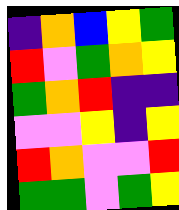[["indigo", "orange", "blue", "yellow", "green"], ["red", "violet", "green", "orange", "yellow"], ["green", "orange", "red", "indigo", "indigo"], ["violet", "violet", "yellow", "indigo", "yellow"], ["red", "orange", "violet", "violet", "red"], ["green", "green", "violet", "green", "yellow"]]